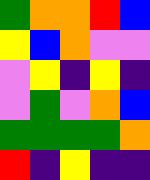[["green", "orange", "orange", "red", "blue"], ["yellow", "blue", "orange", "violet", "violet"], ["violet", "yellow", "indigo", "yellow", "indigo"], ["violet", "green", "violet", "orange", "blue"], ["green", "green", "green", "green", "orange"], ["red", "indigo", "yellow", "indigo", "indigo"]]